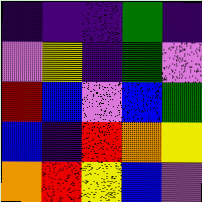[["indigo", "indigo", "indigo", "green", "indigo"], ["violet", "yellow", "indigo", "green", "violet"], ["red", "blue", "violet", "blue", "green"], ["blue", "indigo", "red", "orange", "yellow"], ["orange", "red", "yellow", "blue", "violet"]]